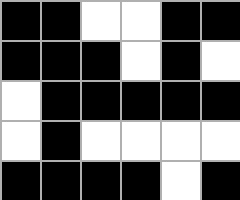[["black", "black", "white", "white", "black", "black"], ["black", "black", "black", "white", "black", "white"], ["white", "black", "black", "black", "black", "black"], ["white", "black", "white", "white", "white", "white"], ["black", "black", "black", "black", "white", "black"]]